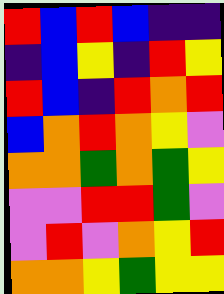[["red", "blue", "red", "blue", "indigo", "indigo"], ["indigo", "blue", "yellow", "indigo", "red", "yellow"], ["red", "blue", "indigo", "red", "orange", "red"], ["blue", "orange", "red", "orange", "yellow", "violet"], ["orange", "orange", "green", "orange", "green", "yellow"], ["violet", "violet", "red", "red", "green", "violet"], ["violet", "red", "violet", "orange", "yellow", "red"], ["orange", "orange", "yellow", "green", "yellow", "yellow"]]